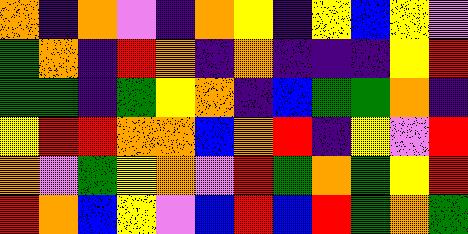[["orange", "indigo", "orange", "violet", "indigo", "orange", "yellow", "indigo", "yellow", "blue", "yellow", "violet"], ["green", "orange", "indigo", "red", "orange", "indigo", "orange", "indigo", "indigo", "indigo", "yellow", "red"], ["green", "green", "indigo", "green", "yellow", "orange", "indigo", "blue", "green", "green", "orange", "indigo"], ["yellow", "red", "red", "orange", "orange", "blue", "orange", "red", "indigo", "yellow", "violet", "red"], ["orange", "violet", "green", "yellow", "orange", "violet", "red", "green", "orange", "green", "yellow", "red"], ["red", "orange", "blue", "yellow", "violet", "blue", "red", "blue", "red", "green", "orange", "green"]]